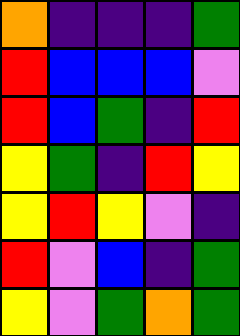[["orange", "indigo", "indigo", "indigo", "green"], ["red", "blue", "blue", "blue", "violet"], ["red", "blue", "green", "indigo", "red"], ["yellow", "green", "indigo", "red", "yellow"], ["yellow", "red", "yellow", "violet", "indigo"], ["red", "violet", "blue", "indigo", "green"], ["yellow", "violet", "green", "orange", "green"]]